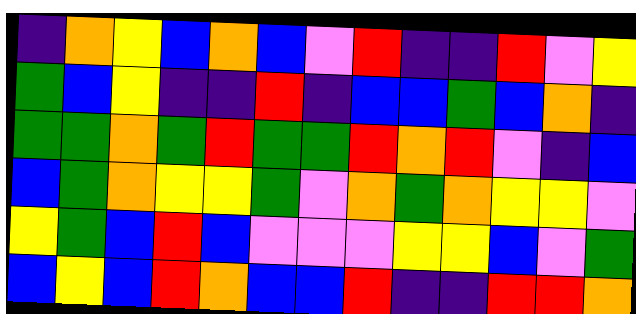[["indigo", "orange", "yellow", "blue", "orange", "blue", "violet", "red", "indigo", "indigo", "red", "violet", "yellow"], ["green", "blue", "yellow", "indigo", "indigo", "red", "indigo", "blue", "blue", "green", "blue", "orange", "indigo"], ["green", "green", "orange", "green", "red", "green", "green", "red", "orange", "red", "violet", "indigo", "blue"], ["blue", "green", "orange", "yellow", "yellow", "green", "violet", "orange", "green", "orange", "yellow", "yellow", "violet"], ["yellow", "green", "blue", "red", "blue", "violet", "violet", "violet", "yellow", "yellow", "blue", "violet", "green"], ["blue", "yellow", "blue", "red", "orange", "blue", "blue", "red", "indigo", "indigo", "red", "red", "orange"]]